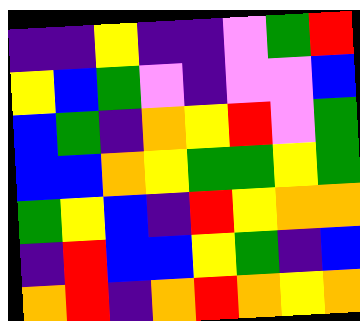[["indigo", "indigo", "yellow", "indigo", "indigo", "violet", "green", "red"], ["yellow", "blue", "green", "violet", "indigo", "violet", "violet", "blue"], ["blue", "green", "indigo", "orange", "yellow", "red", "violet", "green"], ["blue", "blue", "orange", "yellow", "green", "green", "yellow", "green"], ["green", "yellow", "blue", "indigo", "red", "yellow", "orange", "orange"], ["indigo", "red", "blue", "blue", "yellow", "green", "indigo", "blue"], ["orange", "red", "indigo", "orange", "red", "orange", "yellow", "orange"]]